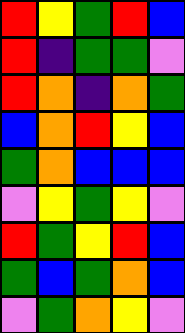[["red", "yellow", "green", "red", "blue"], ["red", "indigo", "green", "green", "violet"], ["red", "orange", "indigo", "orange", "green"], ["blue", "orange", "red", "yellow", "blue"], ["green", "orange", "blue", "blue", "blue"], ["violet", "yellow", "green", "yellow", "violet"], ["red", "green", "yellow", "red", "blue"], ["green", "blue", "green", "orange", "blue"], ["violet", "green", "orange", "yellow", "violet"]]